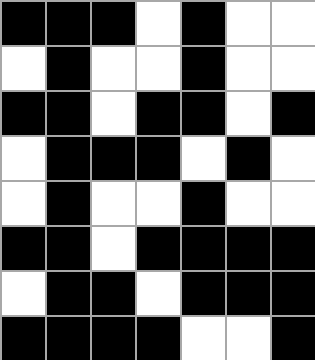[["black", "black", "black", "white", "black", "white", "white"], ["white", "black", "white", "white", "black", "white", "white"], ["black", "black", "white", "black", "black", "white", "black"], ["white", "black", "black", "black", "white", "black", "white"], ["white", "black", "white", "white", "black", "white", "white"], ["black", "black", "white", "black", "black", "black", "black"], ["white", "black", "black", "white", "black", "black", "black"], ["black", "black", "black", "black", "white", "white", "black"]]